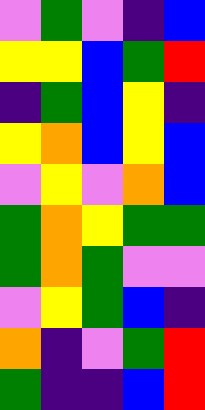[["violet", "green", "violet", "indigo", "blue"], ["yellow", "yellow", "blue", "green", "red"], ["indigo", "green", "blue", "yellow", "indigo"], ["yellow", "orange", "blue", "yellow", "blue"], ["violet", "yellow", "violet", "orange", "blue"], ["green", "orange", "yellow", "green", "green"], ["green", "orange", "green", "violet", "violet"], ["violet", "yellow", "green", "blue", "indigo"], ["orange", "indigo", "violet", "green", "red"], ["green", "indigo", "indigo", "blue", "red"]]